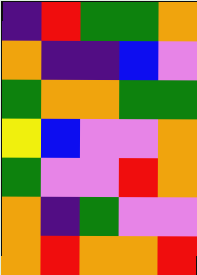[["indigo", "red", "green", "green", "orange"], ["orange", "indigo", "indigo", "blue", "violet"], ["green", "orange", "orange", "green", "green"], ["yellow", "blue", "violet", "violet", "orange"], ["green", "violet", "violet", "red", "orange"], ["orange", "indigo", "green", "violet", "violet"], ["orange", "red", "orange", "orange", "red"]]